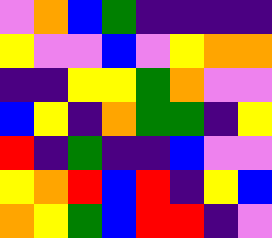[["violet", "orange", "blue", "green", "indigo", "indigo", "indigo", "indigo"], ["yellow", "violet", "violet", "blue", "violet", "yellow", "orange", "orange"], ["indigo", "indigo", "yellow", "yellow", "green", "orange", "violet", "violet"], ["blue", "yellow", "indigo", "orange", "green", "green", "indigo", "yellow"], ["red", "indigo", "green", "indigo", "indigo", "blue", "violet", "violet"], ["yellow", "orange", "red", "blue", "red", "indigo", "yellow", "blue"], ["orange", "yellow", "green", "blue", "red", "red", "indigo", "violet"]]